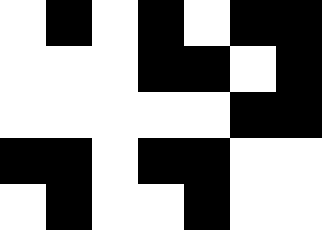[["white", "black", "white", "black", "white", "black", "black"], ["white", "white", "white", "black", "black", "white", "black"], ["white", "white", "white", "white", "white", "black", "black"], ["black", "black", "white", "black", "black", "white", "white"], ["white", "black", "white", "white", "black", "white", "white"]]